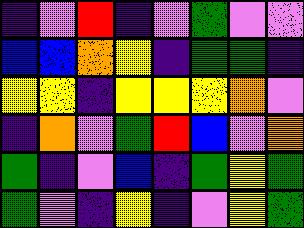[["indigo", "violet", "red", "indigo", "violet", "green", "violet", "violet"], ["blue", "blue", "orange", "yellow", "indigo", "green", "green", "indigo"], ["yellow", "yellow", "indigo", "yellow", "yellow", "yellow", "orange", "violet"], ["indigo", "orange", "violet", "green", "red", "blue", "violet", "orange"], ["green", "indigo", "violet", "blue", "indigo", "green", "yellow", "green"], ["green", "violet", "indigo", "yellow", "indigo", "violet", "yellow", "green"]]